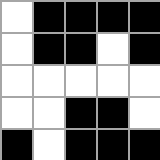[["white", "black", "black", "black", "black"], ["white", "black", "black", "white", "black"], ["white", "white", "white", "white", "white"], ["white", "white", "black", "black", "white"], ["black", "white", "black", "black", "black"]]